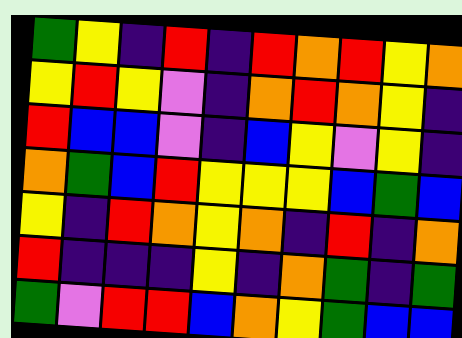[["green", "yellow", "indigo", "red", "indigo", "red", "orange", "red", "yellow", "orange"], ["yellow", "red", "yellow", "violet", "indigo", "orange", "red", "orange", "yellow", "indigo"], ["red", "blue", "blue", "violet", "indigo", "blue", "yellow", "violet", "yellow", "indigo"], ["orange", "green", "blue", "red", "yellow", "yellow", "yellow", "blue", "green", "blue"], ["yellow", "indigo", "red", "orange", "yellow", "orange", "indigo", "red", "indigo", "orange"], ["red", "indigo", "indigo", "indigo", "yellow", "indigo", "orange", "green", "indigo", "green"], ["green", "violet", "red", "red", "blue", "orange", "yellow", "green", "blue", "blue"]]